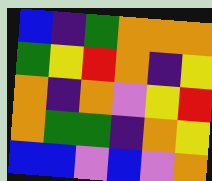[["blue", "indigo", "green", "orange", "orange", "orange"], ["green", "yellow", "red", "orange", "indigo", "yellow"], ["orange", "indigo", "orange", "violet", "yellow", "red"], ["orange", "green", "green", "indigo", "orange", "yellow"], ["blue", "blue", "violet", "blue", "violet", "orange"]]